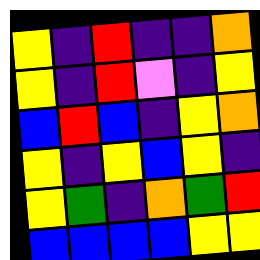[["yellow", "indigo", "red", "indigo", "indigo", "orange"], ["yellow", "indigo", "red", "violet", "indigo", "yellow"], ["blue", "red", "blue", "indigo", "yellow", "orange"], ["yellow", "indigo", "yellow", "blue", "yellow", "indigo"], ["yellow", "green", "indigo", "orange", "green", "red"], ["blue", "blue", "blue", "blue", "yellow", "yellow"]]